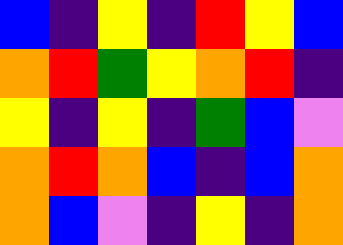[["blue", "indigo", "yellow", "indigo", "red", "yellow", "blue"], ["orange", "red", "green", "yellow", "orange", "red", "indigo"], ["yellow", "indigo", "yellow", "indigo", "green", "blue", "violet"], ["orange", "red", "orange", "blue", "indigo", "blue", "orange"], ["orange", "blue", "violet", "indigo", "yellow", "indigo", "orange"]]